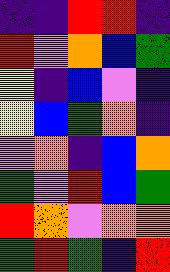[["indigo", "indigo", "red", "red", "indigo"], ["red", "violet", "orange", "blue", "green"], ["yellow", "indigo", "blue", "violet", "indigo"], ["yellow", "blue", "green", "orange", "indigo"], ["violet", "orange", "indigo", "blue", "orange"], ["green", "violet", "red", "blue", "green"], ["red", "orange", "violet", "orange", "orange"], ["green", "red", "green", "indigo", "red"]]